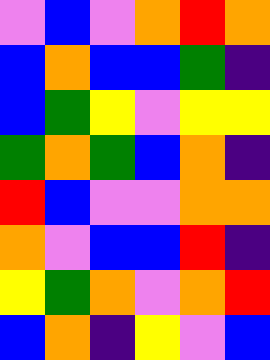[["violet", "blue", "violet", "orange", "red", "orange"], ["blue", "orange", "blue", "blue", "green", "indigo"], ["blue", "green", "yellow", "violet", "yellow", "yellow"], ["green", "orange", "green", "blue", "orange", "indigo"], ["red", "blue", "violet", "violet", "orange", "orange"], ["orange", "violet", "blue", "blue", "red", "indigo"], ["yellow", "green", "orange", "violet", "orange", "red"], ["blue", "orange", "indigo", "yellow", "violet", "blue"]]